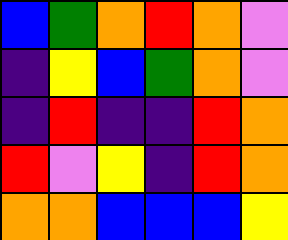[["blue", "green", "orange", "red", "orange", "violet"], ["indigo", "yellow", "blue", "green", "orange", "violet"], ["indigo", "red", "indigo", "indigo", "red", "orange"], ["red", "violet", "yellow", "indigo", "red", "orange"], ["orange", "orange", "blue", "blue", "blue", "yellow"]]